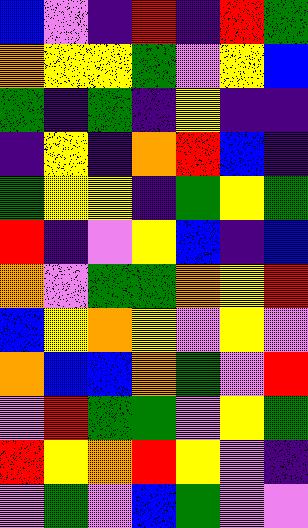[["blue", "violet", "indigo", "red", "indigo", "red", "green"], ["orange", "yellow", "yellow", "green", "violet", "yellow", "blue"], ["green", "indigo", "green", "indigo", "yellow", "indigo", "indigo"], ["indigo", "yellow", "indigo", "orange", "red", "blue", "indigo"], ["green", "yellow", "yellow", "indigo", "green", "yellow", "green"], ["red", "indigo", "violet", "yellow", "blue", "indigo", "blue"], ["orange", "violet", "green", "green", "orange", "yellow", "red"], ["blue", "yellow", "orange", "yellow", "violet", "yellow", "violet"], ["orange", "blue", "blue", "orange", "green", "violet", "red"], ["violet", "red", "green", "green", "violet", "yellow", "green"], ["red", "yellow", "orange", "red", "yellow", "violet", "indigo"], ["violet", "green", "violet", "blue", "green", "violet", "violet"]]